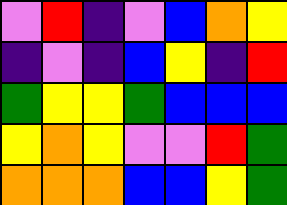[["violet", "red", "indigo", "violet", "blue", "orange", "yellow"], ["indigo", "violet", "indigo", "blue", "yellow", "indigo", "red"], ["green", "yellow", "yellow", "green", "blue", "blue", "blue"], ["yellow", "orange", "yellow", "violet", "violet", "red", "green"], ["orange", "orange", "orange", "blue", "blue", "yellow", "green"]]